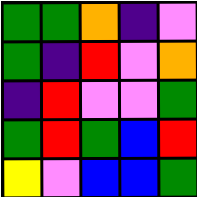[["green", "green", "orange", "indigo", "violet"], ["green", "indigo", "red", "violet", "orange"], ["indigo", "red", "violet", "violet", "green"], ["green", "red", "green", "blue", "red"], ["yellow", "violet", "blue", "blue", "green"]]